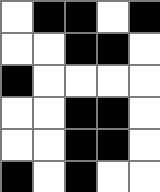[["white", "black", "black", "white", "black"], ["white", "white", "black", "black", "white"], ["black", "white", "white", "white", "white"], ["white", "white", "black", "black", "white"], ["white", "white", "black", "black", "white"], ["black", "white", "black", "white", "white"]]